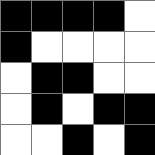[["black", "black", "black", "black", "white"], ["black", "white", "white", "white", "white"], ["white", "black", "black", "white", "white"], ["white", "black", "white", "black", "black"], ["white", "white", "black", "white", "black"]]